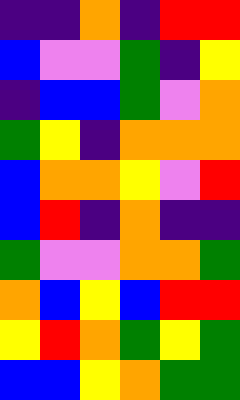[["indigo", "indigo", "orange", "indigo", "red", "red"], ["blue", "violet", "violet", "green", "indigo", "yellow"], ["indigo", "blue", "blue", "green", "violet", "orange"], ["green", "yellow", "indigo", "orange", "orange", "orange"], ["blue", "orange", "orange", "yellow", "violet", "red"], ["blue", "red", "indigo", "orange", "indigo", "indigo"], ["green", "violet", "violet", "orange", "orange", "green"], ["orange", "blue", "yellow", "blue", "red", "red"], ["yellow", "red", "orange", "green", "yellow", "green"], ["blue", "blue", "yellow", "orange", "green", "green"]]